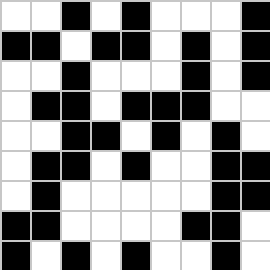[["white", "white", "black", "white", "black", "white", "white", "white", "black"], ["black", "black", "white", "black", "black", "white", "black", "white", "black"], ["white", "white", "black", "white", "white", "white", "black", "white", "black"], ["white", "black", "black", "white", "black", "black", "black", "white", "white"], ["white", "white", "black", "black", "white", "black", "white", "black", "white"], ["white", "black", "black", "white", "black", "white", "white", "black", "black"], ["white", "black", "white", "white", "white", "white", "white", "black", "black"], ["black", "black", "white", "white", "white", "white", "black", "black", "white"], ["black", "white", "black", "white", "black", "white", "white", "black", "white"]]